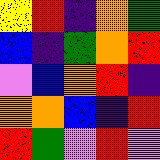[["yellow", "red", "indigo", "orange", "green"], ["blue", "indigo", "green", "orange", "red"], ["violet", "blue", "orange", "red", "indigo"], ["orange", "orange", "blue", "indigo", "red"], ["red", "green", "violet", "red", "violet"]]